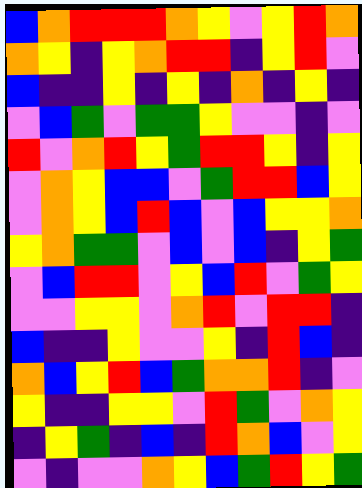[["blue", "orange", "red", "red", "red", "orange", "yellow", "violet", "yellow", "red", "orange"], ["orange", "yellow", "indigo", "yellow", "orange", "red", "red", "indigo", "yellow", "red", "violet"], ["blue", "indigo", "indigo", "yellow", "indigo", "yellow", "indigo", "orange", "indigo", "yellow", "indigo"], ["violet", "blue", "green", "violet", "green", "green", "yellow", "violet", "violet", "indigo", "violet"], ["red", "violet", "orange", "red", "yellow", "green", "red", "red", "yellow", "indigo", "yellow"], ["violet", "orange", "yellow", "blue", "blue", "violet", "green", "red", "red", "blue", "yellow"], ["violet", "orange", "yellow", "blue", "red", "blue", "violet", "blue", "yellow", "yellow", "orange"], ["yellow", "orange", "green", "green", "violet", "blue", "violet", "blue", "indigo", "yellow", "green"], ["violet", "blue", "red", "red", "violet", "yellow", "blue", "red", "violet", "green", "yellow"], ["violet", "violet", "yellow", "yellow", "violet", "orange", "red", "violet", "red", "red", "indigo"], ["blue", "indigo", "indigo", "yellow", "violet", "violet", "yellow", "indigo", "red", "blue", "indigo"], ["orange", "blue", "yellow", "red", "blue", "green", "orange", "orange", "red", "indigo", "violet"], ["yellow", "indigo", "indigo", "yellow", "yellow", "violet", "red", "green", "violet", "orange", "yellow"], ["indigo", "yellow", "green", "indigo", "blue", "indigo", "red", "orange", "blue", "violet", "yellow"], ["violet", "indigo", "violet", "violet", "orange", "yellow", "blue", "green", "red", "yellow", "green"]]